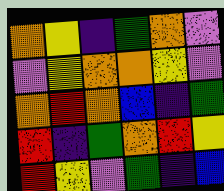[["orange", "yellow", "indigo", "green", "orange", "violet"], ["violet", "yellow", "orange", "orange", "yellow", "violet"], ["orange", "red", "orange", "blue", "indigo", "green"], ["red", "indigo", "green", "orange", "red", "yellow"], ["red", "yellow", "violet", "green", "indigo", "blue"]]